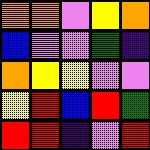[["orange", "orange", "violet", "yellow", "orange"], ["blue", "violet", "violet", "green", "indigo"], ["orange", "yellow", "yellow", "violet", "violet"], ["yellow", "red", "blue", "red", "green"], ["red", "red", "indigo", "violet", "red"]]